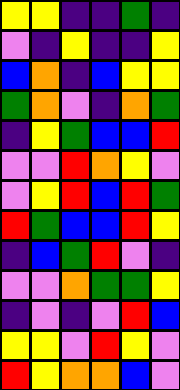[["yellow", "yellow", "indigo", "indigo", "green", "indigo"], ["violet", "indigo", "yellow", "indigo", "indigo", "yellow"], ["blue", "orange", "indigo", "blue", "yellow", "yellow"], ["green", "orange", "violet", "indigo", "orange", "green"], ["indigo", "yellow", "green", "blue", "blue", "red"], ["violet", "violet", "red", "orange", "yellow", "violet"], ["violet", "yellow", "red", "blue", "red", "green"], ["red", "green", "blue", "blue", "red", "yellow"], ["indigo", "blue", "green", "red", "violet", "indigo"], ["violet", "violet", "orange", "green", "green", "yellow"], ["indigo", "violet", "indigo", "violet", "red", "blue"], ["yellow", "yellow", "violet", "red", "yellow", "violet"], ["red", "yellow", "orange", "orange", "blue", "violet"]]